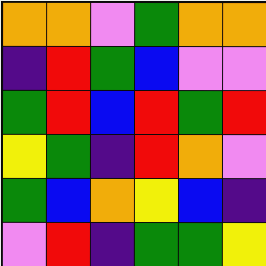[["orange", "orange", "violet", "green", "orange", "orange"], ["indigo", "red", "green", "blue", "violet", "violet"], ["green", "red", "blue", "red", "green", "red"], ["yellow", "green", "indigo", "red", "orange", "violet"], ["green", "blue", "orange", "yellow", "blue", "indigo"], ["violet", "red", "indigo", "green", "green", "yellow"]]